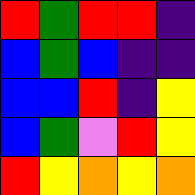[["red", "green", "red", "red", "indigo"], ["blue", "green", "blue", "indigo", "indigo"], ["blue", "blue", "red", "indigo", "yellow"], ["blue", "green", "violet", "red", "yellow"], ["red", "yellow", "orange", "yellow", "orange"]]